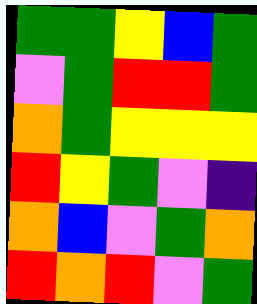[["green", "green", "yellow", "blue", "green"], ["violet", "green", "red", "red", "green"], ["orange", "green", "yellow", "yellow", "yellow"], ["red", "yellow", "green", "violet", "indigo"], ["orange", "blue", "violet", "green", "orange"], ["red", "orange", "red", "violet", "green"]]